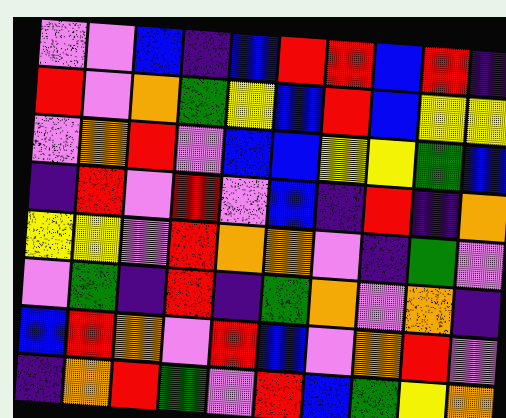[["violet", "violet", "blue", "indigo", "blue", "red", "red", "blue", "red", "indigo"], ["red", "violet", "orange", "green", "yellow", "blue", "red", "blue", "yellow", "yellow"], ["violet", "orange", "red", "violet", "blue", "blue", "yellow", "yellow", "green", "blue"], ["indigo", "red", "violet", "red", "violet", "blue", "indigo", "red", "indigo", "orange"], ["yellow", "yellow", "violet", "red", "orange", "orange", "violet", "indigo", "green", "violet"], ["violet", "green", "indigo", "red", "indigo", "green", "orange", "violet", "orange", "indigo"], ["blue", "red", "orange", "violet", "red", "blue", "violet", "orange", "red", "violet"], ["indigo", "orange", "red", "green", "violet", "red", "blue", "green", "yellow", "orange"]]